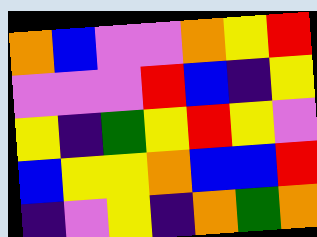[["orange", "blue", "violet", "violet", "orange", "yellow", "red"], ["violet", "violet", "violet", "red", "blue", "indigo", "yellow"], ["yellow", "indigo", "green", "yellow", "red", "yellow", "violet"], ["blue", "yellow", "yellow", "orange", "blue", "blue", "red"], ["indigo", "violet", "yellow", "indigo", "orange", "green", "orange"]]